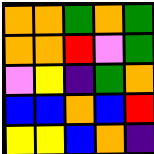[["orange", "orange", "green", "orange", "green"], ["orange", "orange", "red", "violet", "green"], ["violet", "yellow", "indigo", "green", "orange"], ["blue", "blue", "orange", "blue", "red"], ["yellow", "yellow", "blue", "orange", "indigo"]]